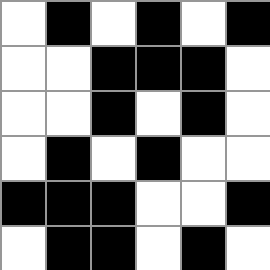[["white", "black", "white", "black", "white", "black"], ["white", "white", "black", "black", "black", "white"], ["white", "white", "black", "white", "black", "white"], ["white", "black", "white", "black", "white", "white"], ["black", "black", "black", "white", "white", "black"], ["white", "black", "black", "white", "black", "white"]]